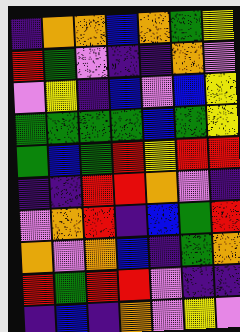[["indigo", "orange", "orange", "blue", "orange", "green", "yellow"], ["red", "green", "violet", "indigo", "indigo", "orange", "violet"], ["violet", "yellow", "indigo", "blue", "violet", "blue", "yellow"], ["green", "green", "green", "green", "blue", "green", "yellow"], ["green", "blue", "green", "red", "yellow", "red", "red"], ["indigo", "indigo", "red", "red", "orange", "violet", "indigo"], ["violet", "orange", "red", "indigo", "blue", "green", "red"], ["orange", "violet", "orange", "blue", "indigo", "green", "orange"], ["red", "green", "red", "red", "violet", "indigo", "indigo"], ["indigo", "blue", "indigo", "orange", "violet", "yellow", "violet"]]